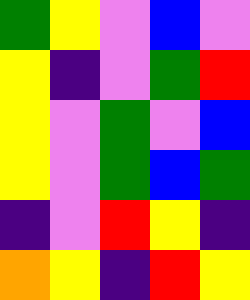[["green", "yellow", "violet", "blue", "violet"], ["yellow", "indigo", "violet", "green", "red"], ["yellow", "violet", "green", "violet", "blue"], ["yellow", "violet", "green", "blue", "green"], ["indigo", "violet", "red", "yellow", "indigo"], ["orange", "yellow", "indigo", "red", "yellow"]]